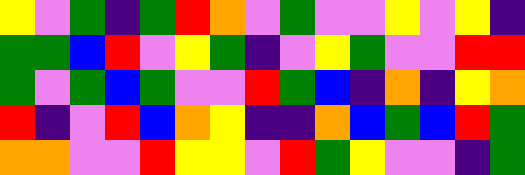[["yellow", "violet", "green", "indigo", "green", "red", "orange", "violet", "green", "violet", "violet", "yellow", "violet", "yellow", "indigo"], ["green", "green", "blue", "red", "violet", "yellow", "green", "indigo", "violet", "yellow", "green", "violet", "violet", "red", "red"], ["green", "violet", "green", "blue", "green", "violet", "violet", "red", "green", "blue", "indigo", "orange", "indigo", "yellow", "orange"], ["red", "indigo", "violet", "red", "blue", "orange", "yellow", "indigo", "indigo", "orange", "blue", "green", "blue", "red", "green"], ["orange", "orange", "violet", "violet", "red", "yellow", "yellow", "violet", "red", "green", "yellow", "violet", "violet", "indigo", "green"]]